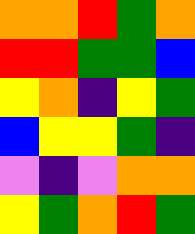[["orange", "orange", "red", "green", "orange"], ["red", "red", "green", "green", "blue"], ["yellow", "orange", "indigo", "yellow", "green"], ["blue", "yellow", "yellow", "green", "indigo"], ["violet", "indigo", "violet", "orange", "orange"], ["yellow", "green", "orange", "red", "green"]]